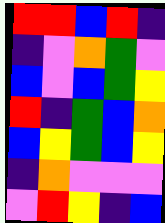[["red", "red", "blue", "red", "indigo"], ["indigo", "violet", "orange", "green", "violet"], ["blue", "violet", "blue", "green", "yellow"], ["red", "indigo", "green", "blue", "orange"], ["blue", "yellow", "green", "blue", "yellow"], ["indigo", "orange", "violet", "violet", "violet"], ["violet", "red", "yellow", "indigo", "blue"]]